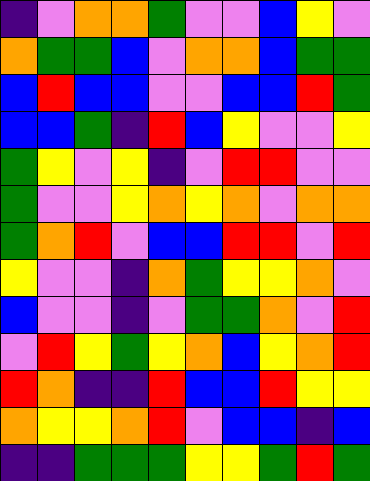[["indigo", "violet", "orange", "orange", "green", "violet", "violet", "blue", "yellow", "violet"], ["orange", "green", "green", "blue", "violet", "orange", "orange", "blue", "green", "green"], ["blue", "red", "blue", "blue", "violet", "violet", "blue", "blue", "red", "green"], ["blue", "blue", "green", "indigo", "red", "blue", "yellow", "violet", "violet", "yellow"], ["green", "yellow", "violet", "yellow", "indigo", "violet", "red", "red", "violet", "violet"], ["green", "violet", "violet", "yellow", "orange", "yellow", "orange", "violet", "orange", "orange"], ["green", "orange", "red", "violet", "blue", "blue", "red", "red", "violet", "red"], ["yellow", "violet", "violet", "indigo", "orange", "green", "yellow", "yellow", "orange", "violet"], ["blue", "violet", "violet", "indigo", "violet", "green", "green", "orange", "violet", "red"], ["violet", "red", "yellow", "green", "yellow", "orange", "blue", "yellow", "orange", "red"], ["red", "orange", "indigo", "indigo", "red", "blue", "blue", "red", "yellow", "yellow"], ["orange", "yellow", "yellow", "orange", "red", "violet", "blue", "blue", "indigo", "blue"], ["indigo", "indigo", "green", "green", "green", "yellow", "yellow", "green", "red", "green"]]